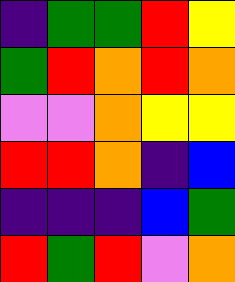[["indigo", "green", "green", "red", "yellow"], ["green", "red", "orange", "red", "orange"], ["violet", "violet", "orange", "yellow", "yellow"], ["red", "red", "orange", "indigo", "blue"], ["indigo", "indigo", "indigo", "blue", "green"], ["red", "green", "red", "violet", "orange"]]